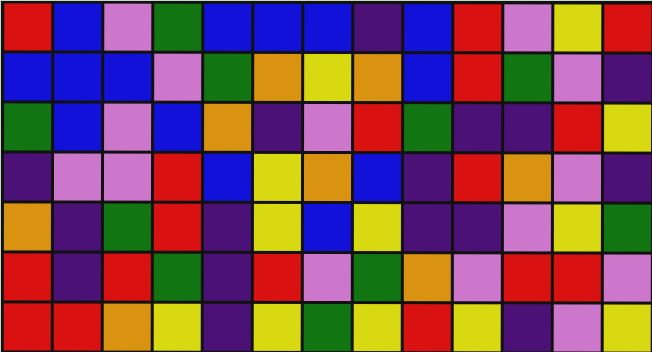[["red", "blue", "violet", "green", "blue", "blue", "blue", "indigo", "blue", "red", "violet", "yellow", "red"], ["blue", "blue", "blue", "violet", "green", "orange", "yellow", "orange", "blue", "red", "green", "violet", "indigo"], ["green", "blue", "violet", "blue", "orange", "indigo", "violet", "red", "green", "indigo", "indigo", "red", "yellow"], ["indigo", "violet", "violet", "red", "blue", "yellow", "orange", "blue", "indigo", "red", "orange", "violet", "indigo"], ["orange", "indigo", "green", "red", "indigo", "yellow", "blue", "yellow", "indigo", "indigo", "violet", "yellow", "green"], ["red", "indigo", "red", "green", "indigo", "red", "violet", "green", "orange", "violet", "red", "red", "violet"], ["red", "red", "orange", "yellow", "indigo", "yellow", "green", "yellow", "red", "yellow", "indigo", "violet", "yellow"]]